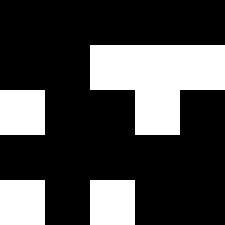[["black", "black", "black", "black", "black"], ["black", "black", "white", "white", "white"], ["white", "black", "black", "white", "black"], ["black", "black", "black", "black", "black"], ["white", "black", "white", "black", "black"]]